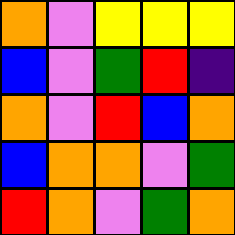[["orange", "violet", "yellow", "yellow", "yellow"], ["blue", "violet", "green", "red", "indigo"], ["orange", "violet", "red", "blue", "orange"], ["blue", "orange", "orange", "violet", "green"], ["red", "orange", "violet", "green", "orange"]]